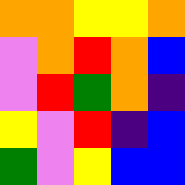[["orange", "orange", "yellow", "yellow", "orange"], ["violet", "orange", "red", "orange", "blue"], ["violet", "red", "green", "orange", "indigo"], ["yellow", "violet", "red", "indigo", "blue"], ["green", "violet", "yellow", "blue", "blue"]]